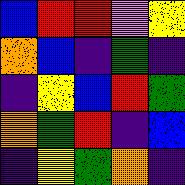[["blue", "red", "red", "violet", "yellow"], ["orange", "blue", "indigo", "green", "indigo"], ["indigo", "yellow", "blue", "red", "green"], ["orange", "green", "red", "indigo", "blue"], ["indigo", "yellow", "green", "orange", "indigo"]]